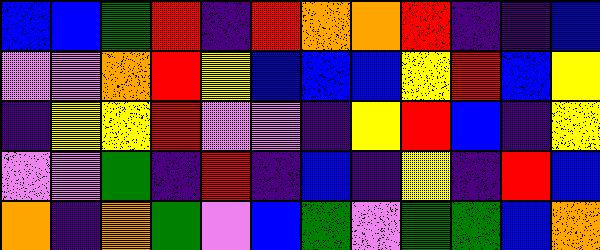[["blue", "blue", "green", "red", "indigo", "red", "orange", "orange", "red", "indigo", "indigo", "blue"], ["violet", "violet", "orange", "red", "yellow", "blue", "blue", "blue", "yellow", "red", "blue", "yellow"], ["indigo", "yellow", "yellow", "red", "violet", "violet", "indigo", "yellow", "red", "blue", "indigo", "yellow"], ["violet", "violet", "green", "indigo", "red", "indigo", "blue", "indigo", "yellow", "indigo", "red", "blue"], ["orange", "indigo", "orange", "green", "violet", "blue", "green", "violet", "green", "green", "blue", "orange"]]